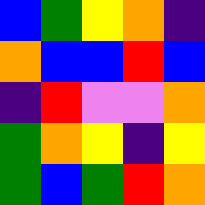[["blue", "green", "yellow", "orange", "indigo"], ["orange", "blue", "blue", "red", "blue"], ["indigo", "red", "violet", "violet", "orange"], ["green", "orange", "yellow", "indigo", "yellow"], ["green", "blue", "green", "red", "orange"]]